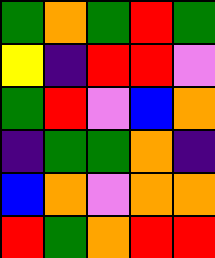[["green", "orange", "green", "red", "green"], ["yellow", "indigo", "red", "red", "violet"], ["green", "red", "violet", "blue", "orange"], ["indigo", "green", "green", "orange", "indigo"], ["blue", "orange", "violet", "orange", "orange"], ["red", "green", "orange", "red", "red"]]